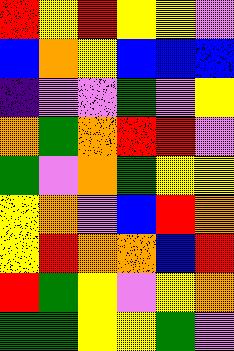[["red", "yellow", "red", "yellow", "yellow", "violet"], ["blue", "orange", "yellow", "blue", "blue", "blue"], ["indigo", "violet", "violet", "green", "violet", "yellow"], ["orange", "green", "orange", "red", "red", "violet"], ["green", "violet", "orange", "green", "yellow", "yellow"], ["yellow", "orange", "violet", "blue", "red", "orange"], ["yellow", "red", "orange", "orange", "blue", "red"], ["red", "green", "yellow", "violet", "yellow", "orange"], ["green", "green", "yellow", "yellow", "green", "violet"]]